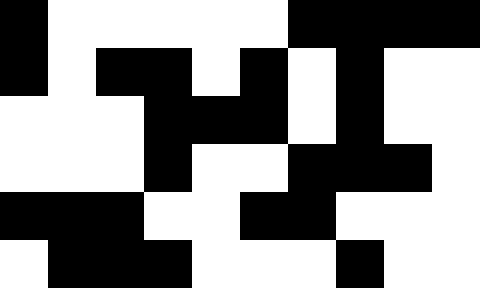[["black", "white", "white", "white", "white", "white", "black", "black", "black", "black"], ["black", "white", "black", "black", "white", "black", "white", "black", "white", "white"], ["white", "white", "white", "black", "black", "black", "white", "black", "white", "white"], ["white", "white", "white", "black", "white", "white", "black", "black", "black", "white"], ["black", "black", "black", "white", "white", "black", "black", "white", "white", "white"], ["white", "black", "black", "black", "white", "white", "white", "black", "white", "white"]]